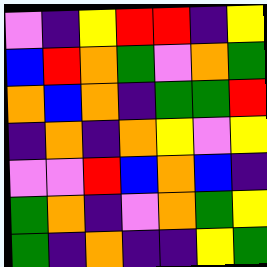[["violet", "indigo", "yellow", "red", "red", "indigo", "yellow"], ["blue", "red", "orange", "green", "violet", "orange", "green"], ["orange", "blue", "orange", "indigo", "green", "green", "red"], ["indigo", "orange", "indigo", "orange", "yellow", "violet", "yellow"], ["violet", "violet", "red", "blue", "orange", "blue", "indigo"], ["green", "orange", "indigo", "violet", "orange", "green", "yellow"], ["green", "indigo", "orange", "indigo", "indigo", "yellow", "green"]]